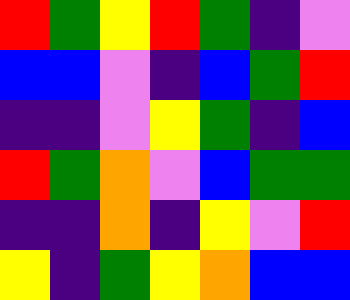[["red", "green", "yellow", "red", "green", "indigo", "violet"], ["blue", "blue", "violet", "indigo", "blue", "green", "red"], ["indigo", "indigo", "violet", "yellow", "green", "indigo", "blue"], ["red", "green", "orange", "violet", "blue", "green", "green"], ["indigo", "indigo", "orange", "indigo", "yellow", "violet", "red"], ["yellow", "indigo", "green", "yellow", "orange", "blue", "blue"]]